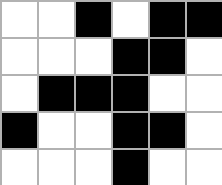[["white", "white", "black", "white", "black", "black"], ["white", "white", "white", "black", "black", "white"], ["white", "black", "black", "black", "white", "white"], ["black", "white", "white", "black", "black", "white"], ["white", "white", "white", "black", "white", "white"]]